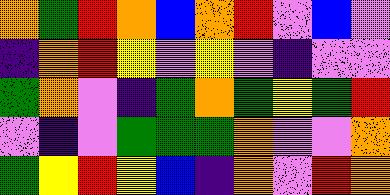[["orange", "green", "red", "orange", "blue", "orange", "red", "violet", "blue", "violet"], ["indigo", "orange", "red", "yellow", "violet", "yellow", "violet", "indigo", "violet", "violet"], ["green", "orange", "violet", "indigo", "green", "orange", "green", "yellow", "green", "red"], ["violet", "indigo", "violet", "green", "green", "green", "orange", "violet", "violet", "orange"], ["green", "yellow", "red", "yellow", "blue", "indigo", "orange", "violet", "red", "orange"]]